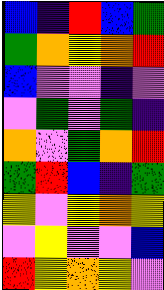[["blue", "indigo", "red", "blue", "green"], ["green", "orange", "yellow", "orange", "red"], ["blue", "violet", "violet", "indigo", "violet"], ["violet", "green", "violet", "green", "indigo"], ["orange", "violet", "green", "orange", "red"], ["green", "red", "blue", "indigo", "green"], ["yellow", "violet", "yellow", "orange", "yellow"], ["violet", "yellow", "violet", "violet", "blue"], ["red", "yellow", "orange", "yellow", "violet"]]